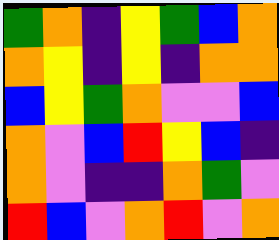[["green", "orange", "indigo", "yellow", "green", "blue", "orange"], ["orange", "yellow", "indigo", "yellow", "indigo", "orange", "orange"], ["blue", "yellow", "green", "orange", "violet", "violet", "blue"], ["orange", "violet", "blue", "red", "yellow", "blue", "indigo"], ["orange", "violet", "indigo", "indigo", "orange", "green", "violet"], ["red", "blue", "violet", "orange", "red", "violet", "orange"]]